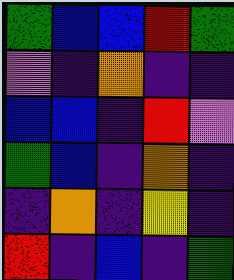[["green", "blue", "blue", "red", "green"], ["violet", "indigo", "orange", "indigo", "indigo"], ["blue", "blue", "indigo", "red", "violet"], ["green", "blue", "indigo", "orange", "indigo"], ["indigo", "orange", "indigo", "yellow", "indigo"], ["red", "indigo", "blue", "indigo", "green"]]